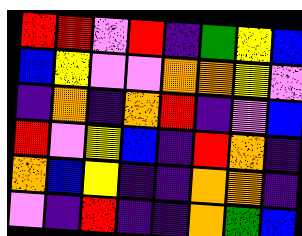[["red", "red", "violet", "red", "indigo", "green", "yellow", "blue"], ["blue", "yellow", "violet", "violet", "orange", "orange", "yellow", "violet"], ["indigo", "orange", "indigo", "orange", "red", "indigo", "violet", "blue"], ["red", "violet", "yellow", "blue", "indigo", "red", "orange", "indigo"], ["orange", "blue", "yellow", "indigo", "indigo", "orange", "orange", "indigo"], ["violet", "indigo", "red", "indigo", "indigo", "orange", "green", "blue"]]